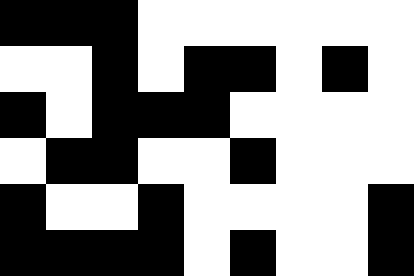[["black", "black", "black", "white", "white", "white", "white", "white", "white"], ["white", "white", "black", "white", "black", "black", "white", "black", "white"], ["black", "white", "black", "black", "black", "white", "white", "white", "white"], ["white", "black", "black", "white", "white", "black", "white", "white", "white"], ["black", "white", "white", "black", "white", "white", "white", "white", "black"], ["black", "black", "black", "black", "white", "black", "white", "white", "black"]]